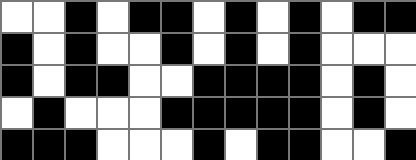[["white", "white", "black", "white", "black", "black", "white", "black", "white", "black", "white", "black", "black"], ["black", "white", "black", "white", "white", "black", "white", "black", "white", "black", "white", "white", "white"], ["black", "white", "black", "black", "white", "white", "black", "black", "black", "black", "white", "black", "white"], ["white", "black", "white", "white", "white", "black", "black", "black", "black", "black", "white", "black", "white"], ["black", "black", "black", "white", "white", "white", "black", "white", "black", "black", "white", "white", "black"]]